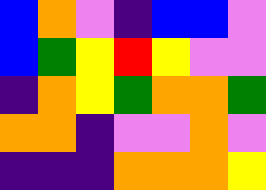[["blue", "orange", "violet", "indigo", "blue", "blue", "violet"], ["blue", "green", "yellow", "red", "yellow", "violet", "violet"], ["indigo", "orange", "yellow", "green", "orange", "orange", "green"], ["orange", "orange", "indigo", "violet", "violet", "orange", "violet"], ["indigo", "indigo", "indigo", "orange", "orange", "orange", "yellow"]]